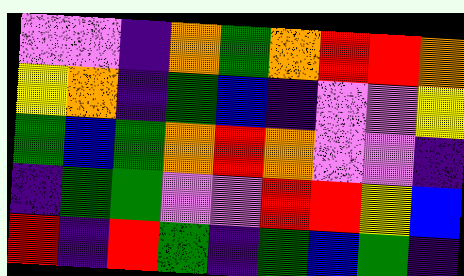[["violet", "violet", "indigo", "orange", "green", "orange", "red", "red", "orange"], ["yellow", "orange", "indigo", "green", "blue", "indigo", "violet", "violet", "yellow"], ["green", "blue", "green", "orange", "red", "orange", "violet", "violet", "indigo"], ["indigo", "green", "green", "violet", "violet", "red", "red", "yellow", "blue"], ["red", "indigo", "red", "green", "indigo", "green", "blue", "green", "indigo"]]